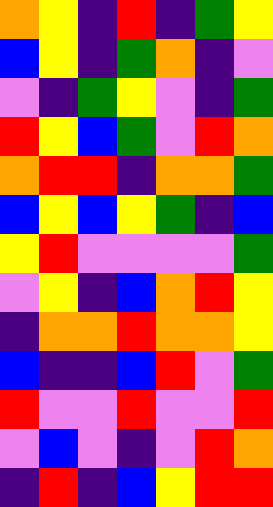[["orange", "yellow", "indigo", "red", "indigo", "green", "yellow"], ["blue", "yellow", "indigo", "green", "orange", "indigo", "violet"], ["violet", "indigo", "green", "yellow", "violet", "indigo", "green"], ["red", "yellow", "blue", "green", "violet", "red", "orange"], ["orange", "red", "red", "indigo", "orange", "orange", "green"], ["blue", "yellow", "blue", "yellow", "green", "indigo", "blue"], ["yellow", "red", "violet", "violet", "violet", "violet", "green"], ["violet", "yellow", "indigo", "blue", "orange", "red", "yellow"], ["indigo", "orange", "orange", "red", "orange", "orange", "yellow"], ["blue", "indigo", "indigo", "blue", "red", "violet", "green"], ["red", "violet", "violet", "red", "violet", "violet", "red"], ["violet", "blue", "violet", "indigo", "violet", "red", "orange"], ["indigo", "red", "indigo", "blue", "yellow", "red", "red"]]